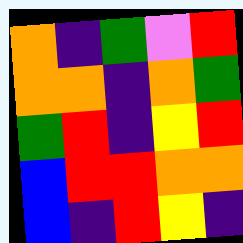[["orange", "indigo", "green", "violet", "red"], ["orange", "orange", "indigo", "orange", "green"], ["green", "red", "indigo", "yellow", "red"], ["blue", "red", "red", "orange", "orange"], ["blue", "indigo", "red", "yellow", "indigo"]]